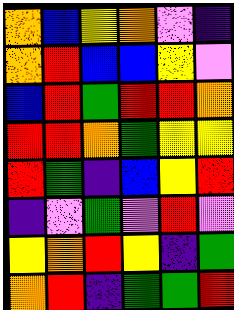[["orange", "blue", "yellow", "orange", "violet", "indigo"], ["orange", "red", "blue", "blue", "yellow", "violet"], ["blue", "red", "green", "red", "red", "orange"], ["red", "red", "orange", "green", "yellow", "yellow"], ["red", "green", "indigo", "blue", "yellow", "red"], ["indigo", "violet", "green", "violet", "red", "violet"], ["yellow", "orange", "red", "yellow", "indigo", "green"], ["orange", "red", "indigo", "green", "green", "red"]]